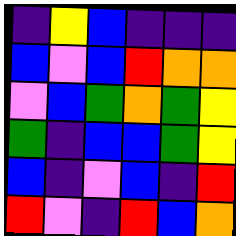[["indigo", "yellow", "blue", "indigo", "indigo", "indigo"], ["blue", "violet", "blue", "red", "orange", "orange"], ["violet", "blue", "green", "orange", "green", "yellow"], ["green", "indigo", "blue", "blue", "green", "yellow"], ["blue", "indigo", "violet", "blue", "indigo", "red"], ["red", "violet", "indigo", "red", "blue", "orange"]]